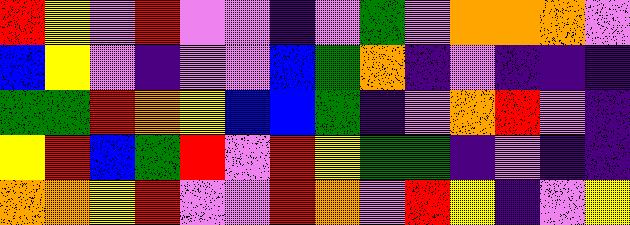[["red", "yellow", "violet", "red", "violet", "violet", "indigo", "violet", "green", "violet", "orange", "orange", "orange", "violet"], ["blue", "yellow", "violet", "indigo", "violet", "violet", "blue", "green", "orange", "indigo", "violet", "indigo", "indigo", "indigo"], ["green", "green", "red", "orange", "yellow", "blue", "blue", "green", "indigo", "violet", "orange", "red", "violet", "indigo"], ["yellow", "red", "blue", "green", "red", "violet", "red", "yellow", "green", "green", "indigo", "violet", "indigo", "indigo"], ["orange", "orange", "yellow", "red", "violet", "violet", "red", "orange", "violet", "red", "yellow", "indigo", "violet", "yellow"]]